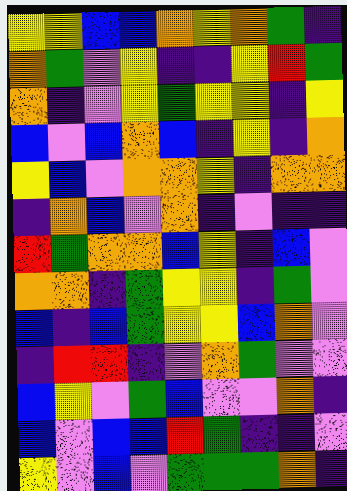[["yellow", "yellow", "blue", "blue", "orange", "yellow", "orange", "green", "indigo"], ["orange", "green", "violet", "yellow", "indigo", "indigo", "yellow", "red", "green"], ["orange", "indigo", "violet", "yellow", "green", "yellow", "yellow", "indigo", "yellow"], ["blue", "violet", "blue", "orange", "blue", "indigo", "yellow", "indigo", "orange"], ["yellow", "blue", "violet", "orange", "orange", "yellow", "indigo", "orange", "orange"], ["indigo", "orange", "blue", "violet", "orange", "indigo", "violet", "indigo", "indigo"], ["red", "green", "orange", "orange", "blue", "yellow", "indigo", "blue", "violet"], ["orange", "orange", "indigo", "green", "yellow", "yellow", "indigo", "green", "violet"], ["blue", "indigo", "blue", "green", "yellow", "yellow", "blue", "orange", "violet"], ["indigo", "red", "red", "indigo", "violet", "orange", "green", "violet", "violet"], ["blue", "yellow", "violet", "green", "blue", "violet", "violet", "orange", "indigo"], ["blue", "violet", "blue", "blue", "red", "green", "indigo", "indigo", "violet"], ["yellow", "violet", "blue", "violet", "green", "green", "green", "orange", "indigo"]]